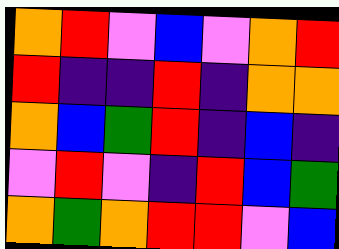[["orange", "red", "violet", "blue", "violet", "orange", "red"], ["red", "indigo", "indigo", "red", "indigo", "orange", "orange"], ["orange", "blue", "green", "red", "indigo", "blue", "indigo"], ["violet", "red", "violet", "indigo", "red", "blue", "green"], ["orange", "green", "orange", "red", "red", "violet", "blue"]]